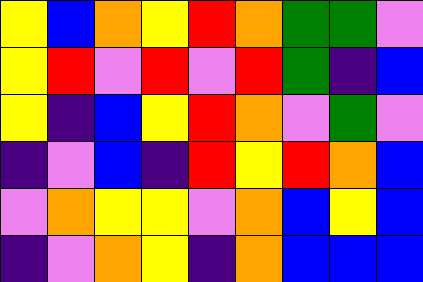[["yellow", "blue", "orange", "yellow", "red", "orange", "green", "green", "violet"], ["yellow", "red", "violet", "red", "violet", "red", "green", "indigo", "blue"], ["yellow", "indigo", "blue", "yellow", "red", "orange", "violet", "green", "violet"], ["indigo", "violet", "blue", "indigo", "red", "yellow", "red", "orange", "blue"], ["violet", "orange", "yellow", "yellow", "violet", "orange", "blue", "yellow", "blue"], ["indigo", "violet", "orange", "yellow", "indigo", "orange", "blue", "blue", "blue"]]